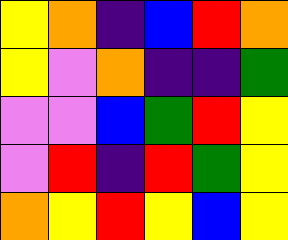[["yellow", "orange", "indigo", "blue", "red", "orange"], ["yellow", "violet", "orange", "indigo", "indigo", "green"], ["violet", "violet", "blue", "green", "red", "yellow"], ["violet", "red", "indigo", "red", "green", "yellow"], ["orange", "yellow", "red", "yellow", "blue", "yellow"]]